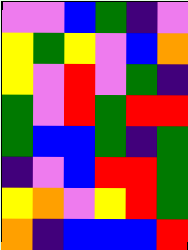[["violet", "violet", "blue", "green", "indigo", "violet"], ["yellow", "green", "yellow", "violet", "blue", "orange"], ["yellow", "violet", "red", "violet", "green", "indigo"], ["green", "violet", "red", "green", "red", "red"], ["green", "blue", "blue", "green", "indigo", "green"], ["indigo", "violet", "blue", "red", "red", "green"], ["yellow", "orange", "violet", "yellow", "red", "green"], ["orange", "indigo", "blue", "blue", "blue", "red"]]